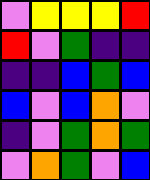[["violet", "yellow", "yellow", "yellow", "red"], ["red", "violet", "green", "indigo", "indigo"], ["indigo", "indigo", "blue", "green", "blue"], ["blue", "violet", "blue", "orange", "violet"], ["indigo", "violet", "green", "orange", "green"], ["violet", "orange", "green", "violet", "blue"]]